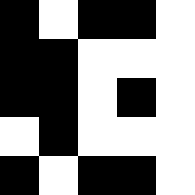[["black", "white", "black", "black", "white"], ["black", "black", "white", "white", "white"], ["black", "black", "white", "black", "white"], ["white", "black", "white", "white", "white"], ["black", "white", "black", "black", "white"]]